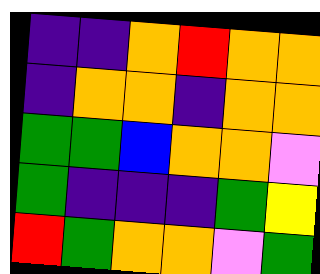[["indigo", "indigo", "orange", "red", "orange", "orange"], ["indigo", "orange", "orange", "indigo", "orange", "orange"], ["green", "green", "blue", "orange", "orange", "violet"], ["green", "indigo", "indigo", "indigo", "green", "yellow"], ["red", "green", "orange", "orange", "violet", "green"]]